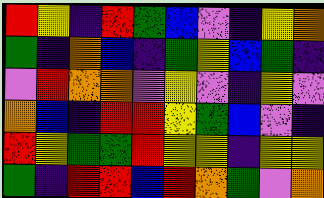[["red", "yellow", "indigo", "red", "green", "blue", "violet", "indigo", "yellow", "orange"], ["green", "indigo", "orange", "blue", "indigo", "green", "yellow", "blue", "green", "indigo"], ["violet", "red", "orange", "orange", "violet", "yellow", "violet", "indigo", "yellow", "violet"], ["orange", "blue", "indigo", "red", "red", "yellow", "green", "blue", "violet", "indigo"], ["red", "yellow", "green", "green", "red", "yellow", "yellow", "indigo", "yellow", "yellow"], ["green", "indigo", "red", "red", "blue", "red", "orange", "green", "violet", "orange"]]